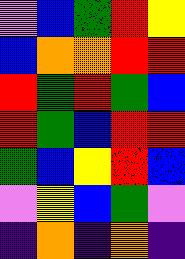[["violet", "blue", "green", "red", "yellow"], ["blue", "orange", "orange", "red", "red"], ["red", "green", "red", "green", "blue"], ["red", "green", "blue", "red", "red"], ["green", "blue", "yellow", "red", "blue"], ["violet", "yellow", "blue", "green", "violet"], ["indigo", "orange", "indigo", "orange", "indigo"]]